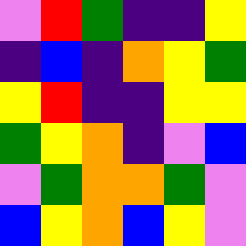[["violet", "red", "green", "indigo", "indigo", "yellow"], ["indigo", "blue", "indigo", "orange", "yellow", "green"], ["yellow", "red", "indigo", "indigo", "yellow", "yellow"], ["green", "yellow", "orange", "indigo", "violet", "blue"], ["violet", "green", "orange", "orange", "green", "violet"], ["blue", "yellow", "orange", "blue", "yellow", "violet"]]